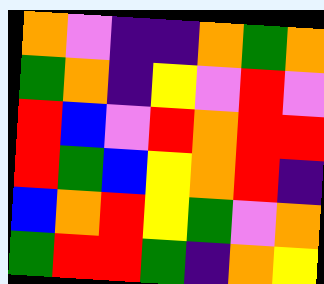[["orange", "violet", "indigo", "indigo", "orange", "green", "orange"], ["green", "orange", "indigo", "yellow", "violet", "red", "violet"], ["red", "blue", "violet", "red", "orange", "red", "red"], ["red", "green", "blue", "yellow", "orange", "red", "indigo"], ["blue", "orange", "red", "yellow", "green", "violet", "orange"], ["green", "red", "red", "green", "indigo", "orange", "yellow"]]